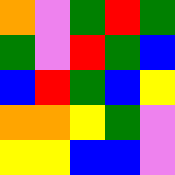[["orange", "violet", "green", "red", "green"], ["green", "violet", "red", "green", "blue"], ["blue", "red", "green", "blue", "yellow"], ["orange", "orange", "yellow", "green", "violet"], ["yellow", "yellow", "blue", "blue", "violet"]]